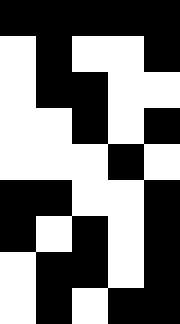[["black", "black", "black", "black", "black"], ["white", "black", "white", "white", "black"], ["white", "black", "black", "white", "white"], ["white", "white", "black", "white", "black"], ["white", "white", "white", "black", "white"], ["black", "black", "white", "white", "black"], ["black", "white", "black", "white", "black"], ["white", "black", "black", "white", "black"], ["white", "black", "white", "black", "black"]]